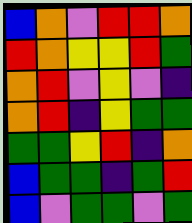[["blue", "orange", "violet", "red", "red", "orange"], ["red", "orange", "yellow", "yellow", "red", "green"], ["orange", "red", "violet", "yellow", "violet", "indigo"], ["orange", "red", "indigo", "yellow", "green", "green"], ["green", "green", "yellow", "red", "indigo", "orange"], ["blue", "green", "green", "indigo", "green", "red"], ["blue", "violet", "green", "green", "violet", "green"]]